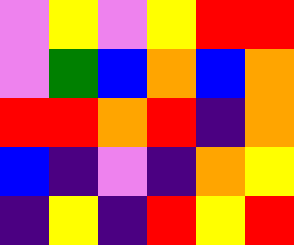[["violet", "yellow", "violet", "yellow", "red", "red"], ["violet", "green", "blue", "orange", "blue", "orange"], ["red", "red", "orange", "red", "indigo", "orange"], ["blue", "indigo", "violet", "indigo", "orange", "yellow"], ["indigo", "yellow", "indigo", "red", "yellow", "red"]]